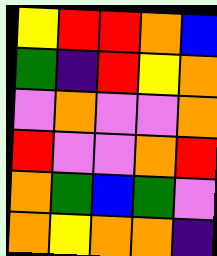[["yellow", "red", "red", "orange", "blue"], ["green", "indigo", "red", "yellow", "orange"], ["violet", "orange", "violet", "violet", "orange"], ["red", "violet", "violet", "orange", "red"], ["orange", "green", "blue", "green", "violet"], ["orange", "yellow", "orange", "orange", "indigo"]]